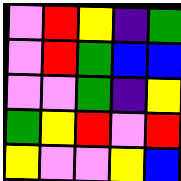[["violet", "red", "yellow", "indigo", "green"], ["violet", "red", "green", "blue", "blue"], ["violet", "violet", "green", "indigo", "yellow"], ["green", "yellow", "red", "violet", "red"], ["yellow", "violet", "violet", "yellow", "blue"]]